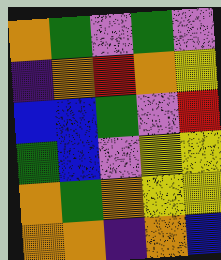[["orange", "green", "violet", "green", "violet"], ["indigo", "orange", "red", "orange", "yellow"], ["blue", "blue", "green", "violet", "red"], ["green", "blue", "violet", "yellow", "yellow"], ["orange", "green", "orange", "yellow", "yellow"], ["orange", "orange", "indigo", "orange", "blue"]]